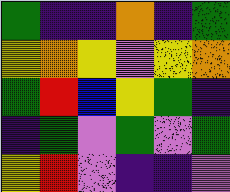[["green", "indigo", "indigo", "orange", "indigo", "green"], ["yellow", "orange", "yellow", "violet", "yellow", "orange"], ["green", "red", "blue", "yellow", "green", "indigo"], ["indigo", "green", "violet", "green", "violet", "green"], ["yellow", "red", "violet", "indigo", "indigo", "violet"]]